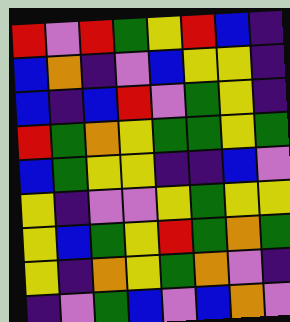[["red", "violet", "red", "green", "yellow", "red", "blue", "indigo"], ["blue", "orange", "indigo", "violet", "blue", "yellow", "yellow", "indigo"], ["blue", "indigo", "blue", "red", "violet", "green", "yellow", "indigo"], ["red", "green", "orange", "yellow", "green", "green", "yellow", "green"], ["blue", "green", "yellow", "yellow", "indigo", "indigo", "blue", "violet"], ["yellow", "indigo", "violet", "violet", "yellow", "green", "yellow", "yellow"], ["yellow", "blue", "green", "yellow", "red", "green", "orange", "green"], ["yellow", "indigo", "orange", "yellow", "green", "orange", "violet", "indigo"], ["indigo", "violet", "green", "blue", "violet", "blue", "orange", "violet"]]